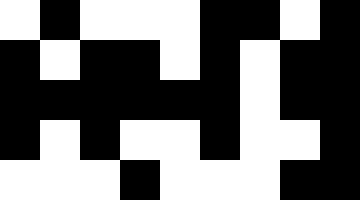[["white", "black", "white", "white", "white", "black", "black", "white", "black"], ["black", "white", "black", "black", "white", "black", "white", "black", "black"], ["black", "black", "black", "black", "black", "black", "white", "black", "black"], ["black", "white", "black", "white", "white", "black", "white", "white", "black"], ["white", "white", "white", "black", "white", "white", "white", "black", "black"]]